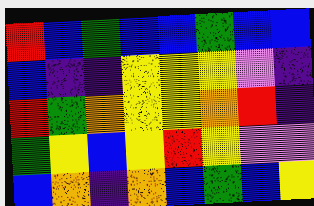[["red", "blue", "green", "blue", "blue", "green", "blue", "blue"], ["blue", "indigo", "indigo", "yellow", "yellow", "yellow", "violet", "indigo"], ["red", "green", "orange", "yellow", "yellow", "orange", "red", "indigo"], ["green", "yellow", "blue", "yellow", "red", "yellow", "violet", "violet"], ["blue", "orange", "indigo", "orange", "blue", "green", "blue", "yellow"]]